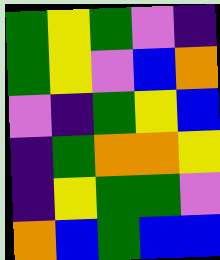[["green", "yellow", "green", "violet", "indigo"], ["green", "yellow", "violet", "blue", "orange"], ["violet", "indigo", "green", "yellow", "blue"], ["indigo", "green", "orange", "orange", "yellow"], ["indigo", "yellow", "green", "green", "violet"], ["orange", "blue", "green", "blue", "blue"]]